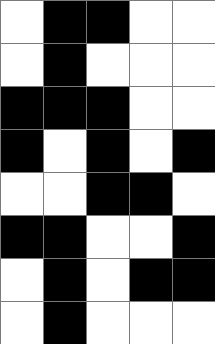[["white", "black", "black", "white", "white"], ["white", "black", "white", "white", "white"], ["black", "black", "black", "white", "white"], ["black", "white", "black", "white", "black"], ["white", "white", "black", "black", "white"], ["black", "black", "white", "white", "black"], ["white", "black", "white", "black", "black"], ["white", "black", "white", "white", "white"]]